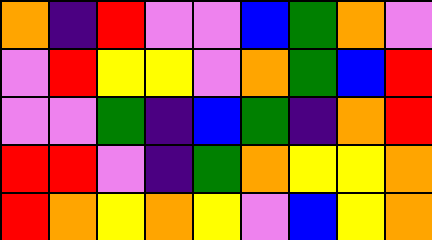[["orange", "indigo", "red", "violet", "violet", "blue", "green", "orange", "violet"], ["violet", "red", "yellow", "yellow", "violet", "orange", "green", "blue", "red"], ["violet", "violet", "green", "indigo", "blue", "green", "indigo", "orange", "red"], ["red", "red", "violet", "indigo", "green", "orange", "yellow", "yellow", "orange"], ["red", "orange", "yellow", "orange", "yellow", "violet", "blue", "yellow", "orange"]]